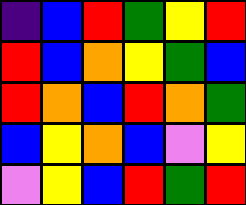[["indigo", "blue", "red", "green", "yellow", "red"], ["red", "blue", "orange", "yellow", "green", "blue"], ["red", "orange", "blue", "red", "orange", "green"], ["blue", "yellow", "orange", "blue", "violet", "yellow"], ["violet", "yellow", "blue", "red", "green", "red"]]